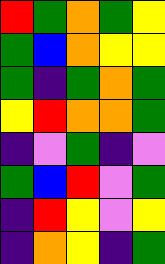[["red", "green", "orange", "green", "yellow"], ["green", "blue", "orange", "yellow", "yellow"], ["green", "indigo", "green", "orange", "green"], ["yellow", "red", "orange", "orange", "green"], ["indigo", "violet", "green", "indigo", "violet"], ["green", "blue", "red", "violet", "green"], ["indigo", "red", "yellow", "violet", "yellow"], ["indigo", "orange", "yellow", "indigo", "green"]]